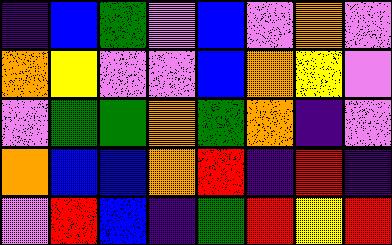[["indigo", "blue", "green", "violet", "blue", "violet", "orange", "violet"], ["orange", "yellow", "violet", "violet", "blue", "orange", "yellow", "violet"], ["violet", "green", "green", "orange", "green", "orange", "indigo", "violet"], ["orange", "blue", "blue", "orange", "red", "indigo", "red", "indigo"], ["violet", "red", "blue", "indigo", "green", "red", "yellow", "red"]]